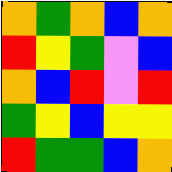[["orange", "green", "orange", "blue", "orange"], ["red", "yellow", "green", "violet", "blue"], ["orange", "blue", "red", "violet", "red"], ["green", "yellow", "blue", "yellow", "yellow"], ["red", "green", "green", "blue", "orange"]]